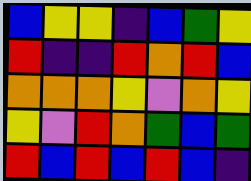[["blue", "yellow", "yellow", "indigo", "blue", "green", "yellow"], ["red", "indigo", "indigo", "red", "orange", "red", "blue"], ["orange", "orange", "orange", "yellow", "violet", "orange", "yellow"], ["yellow", "violet", "red", "orange", "green", "blue", "green"], ["red", "blue", "red", "blue", "red", "blue", "indigo"]]